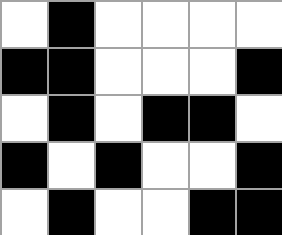[["white", "black", "white", "white", "white", "white"], ["black", "black", "white", "white", "white", "black"], ["white", "black", "white", "black", "black", "white"], ["black", "white", "black", "white", "white", "black"], ["white", "black", "white", "white", "black", "black"]]